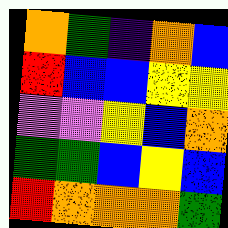[["orange", "green", "indigo", "orange", "blue"], ["red", "blue", "blue", "yellow", "yellow"], ["violet", "violet", "yellow", "blue", "orange"], ["green", "green", "blue", "yellow", "blue"], ["red", "orange", "orange", "orange", "green"]]